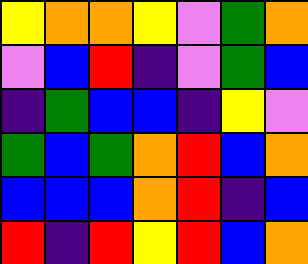[["yellow", "orange", "orange", "yellow", "violet", "green", "orange"], ["violet", "blue", "red", "indigo", "violet", "green", "blue"], ["indigo", "green", "blue", "blue", "indigo", "yellow", "violet"], ["green", "blue", "green", "orange", "red", "blue", "orange"], ["blue", "blue", "blue", "orange", "red", "indigo", "blue"], ["red", "indigo", "red", "yellow", "red", "blue", "orange"]]